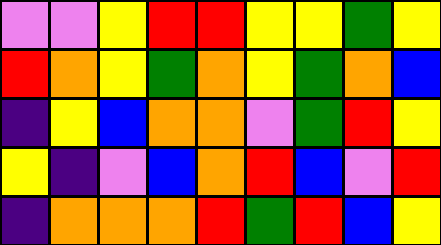[["violet", "violet", "yellow", "red", "red", "yellow", "yellow", "green", "yellow"], ["red", "orange", "yellow", "green", "orange", "yellow", "green", "orange", "blue"], ["indigo", "yellow", "blue", "orange", "orange", "violet", "green", "red", "yellow"], ["yellow", "indigo", "violet", "blue", "orange", "red", "blue", "violet", "red"], ["indigo", "orange", "orange", "orange", "red", "green", "red", "blue", "yellow"]]